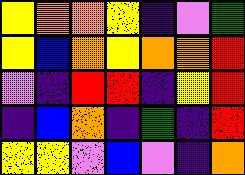[["yellow", "orange", "orange", "yellow", "indigo", "violet", "green"], ["yellow", "blue", "orange", "yellow", "orange", "orange", "red"], ["violet", "indigo", "red", "red", "indigo", "yellow", "red"], ["indigo", "blue", "orange", "indigo", "green", "indigo", "red"], ["yellow", "yellow", "violet", "blue", "violet", "indigo", "orange"]]